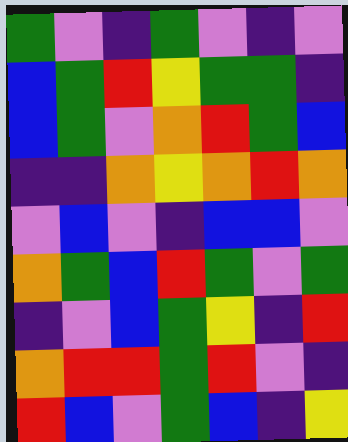[["green", "violet", "indigo", "green", "violet", "indigo", "violet"], ["blue", "green", "red", "yellow", "green", "green", "indigo"], ["blue", "green", "violet", "orange", "red", "green", "blue"], ["indigo", "indigo", "orange", "yellow", "orange", "red", "orange"], ["violet", "blue", "violet", "indigo", "blue", "blue", "violet"], ["orange", "green", "blue", "red", "green", "violet", "green"], ["indigo", "violet", "blue", "green", "yellow", "indigo", "red"], ["orange", "red", "red", "green", "red", "violet", "indigo"], ["red", "blue", "violet", "green", "blue", "indigo", "yellow"]]